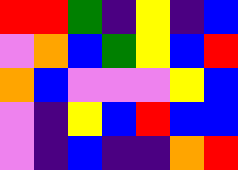[["red", "red", "green", "indigo", "yellow", "indigo", "blue"], ["violet", "orange", "blue", "green", "yellow", "blue", "red"], ["orange", "blue", "violet", "violet", "violet", "yellow", "blue"], ["violet", "indigo", "yellow", "blue", "red", "blue", "blue"], ["violet", "indigo", "blue", "indigo", "indigo", "orange", "red"]]